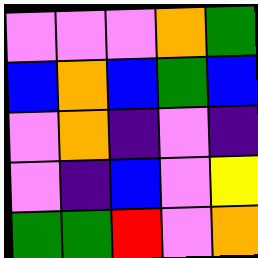[["violet", "violet", "violet", "orange", "green"], ["blue", "orange", "blue", "green", "blue"], ["violet", "orange", "indigo", "violet", "indigo"], ["violet", "indigo", "blue", "violet", "yellow"], ["green", "green", "red", "violet", "orange"]]